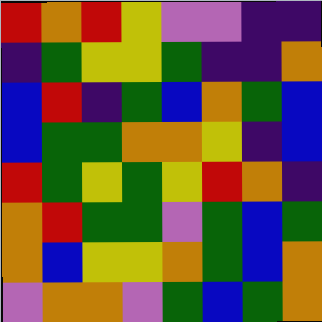[["red", "orange", "red", "yellow", "violet", "violet", "indigo", "indigo"], ["indigo", "green", "yellow", "yellow", "green", "indigo", "indigo", "orange"], ["blue", "red", "indigo", "green", "blue", "orange", "green", "blue"], ["blue", "green", "green", "orange", "orange", "yellow", "indigo", "blue"], ["red", "green", "yellow", "green", "yellow", "red", "orange", "indigo"], ["orange", "red", "green", "green", "violet", "green", "blue", "green"], ["orange", "blue", "yellow", "yellow", "orange", "green", "blue", "orange"], ["violet", "orange", "orange", "violet", "green", "blue", "green", "orange"]]